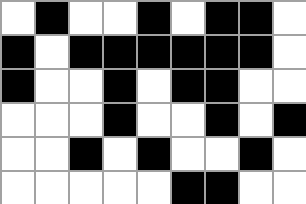[["white", "black", "white", "white", "black", "white", "black", "black", "white"], ["black", "white", "black", "black", "black", "black", "black", "black", "white"], ["black", "white", "white", "black", "white", "black", "black", "white", "white"], ["white", "white", "white", "black", "white", "white", "black", "white", "black"], ["white", "white", "black", "white", "black", "white", "white", "black", "white"], ["white", "white", "white", "white", "white", "black", "black", "white", "white"]]